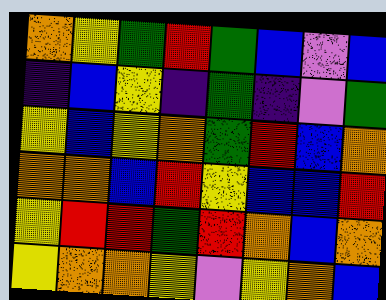[["orange", "yellow", "green", "red", "green", "blue", "violet", "blue"], ["indigo", "blue", "yellow", "indigo", "green", "indigo", "violet", "green"], ["yellow", "blue", "yellow", "orange", "green", "red", "blue", "orange"], ["orange", "orange", "blue", "red", "yellow", "blue", "blue", "red"], ["yellow", "red", "red", "green", "red", "orange", "blue", "orange"], ["yellow", "orange", "orange", "yellow", "violet", "yellow", "orange", "blue"]]